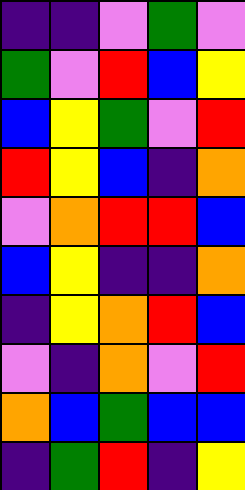[["indigo", "indigo", "violet", "green", "violet"], ["green", "violet", "red", "blue", "yellow"], ["blue", "yellow", "green", "violet", "red"], ["red", "yellow", "blue", "indigo", "orange"], ["violet", "orange", "red", "red", "blue"], ["blue", "yellow", "indigo", "indigo", "orange"], ["indigo", "yellow", "orange", "red", "blue"], ["violet", "indigo", "orange", "violet", "red"], ["orange", "blue", "green", "blue", "blue"], ["indigo", "green", "red", "indigo", "yellow"]]